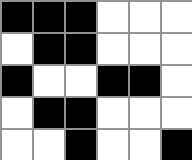[["black", "black", "black", "white", "white", "white"], ["white", "black", "black", "white", "white", "white"], ["black", "white", "white", "black", "black", "white"], ["white", "black", "black", "white", "white", "white"], ["white", "white", "black", "white", "white", "black"]]